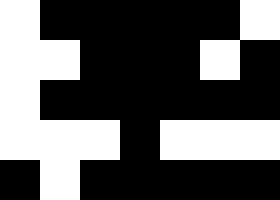[["white", "black", "black", "black", "black", "black", "white"], ["white", "white", "black", "black", "black", "white", "black"], ["white", "black", "black", "black", "black", "black", "black"], ["white", "white", "white", "black", "white", "white", "white"], ["black", "white", "black", "black", "black", "black", "black"]]